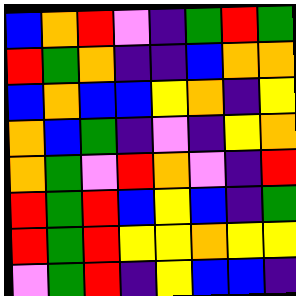[["blue", "orange", "red", "violet", "indigo", "green", "red", "green"], ["red", "green", "orange", "indigo", "indigo", "blue", "orange", "orange"], ["blue", "orange", "blue", "blue", "yellow", "orange", "indigo", "yellow"], ["orange", "blue", "green", "indigo", "violet", "indigo", "yellow", "orange"], ["orange", "green", "violet", "red", "orange", "violet", "indigo", "red"], ["red", "green", "red", "blue", "yellow", "blue", "indigo", "green"], ["red", "green", "red", "yellow", "yellow", "orange", "yellow", "yellow"], ["violet", "green", "red", "indigo", "yellow", "blue", "blue", "indigo"]]